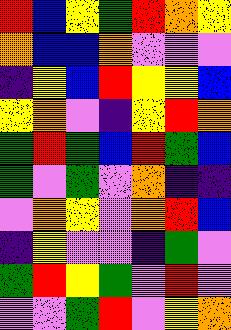[["red", "blue", "yellow", "green", "red", "orange", "yellow"], ["orange", "blue", "blue", "orange", "violet", "violet", "violet"], ["indigo", "yellow", "blue", "red", "yellow", "yellow", "blue"], ["yellow", "orange", "violet", "indigo", "yellow", "red", "orange"], ["green", "red", "green", "blue", "red", "green", "blue"], ["green", "violet", "green", "violet", "orange", "indigo", "indigo"], ["violet", "orange", "yellow", "violet", "orange", "red", "blue"], ["indigo", "yellow", "violet", "violet", "indigo", "green", "violet"], ["green", "red", "yellow", "green", "violet", "red", "violet"], ["violet", "violet", "green", "red", "violet", "yellow", "orange"]]